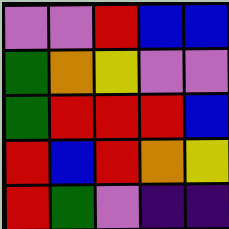[["violet", "violet", "red", "blue", "blue"], ["green", "orange", "yellow", "violet", "violet"], ["green", "red", "red", "red", "blue"], ["red", "blue", "red", "orange", "yellow"], ["red", "green", "violet", "indigo", "indigo"]]